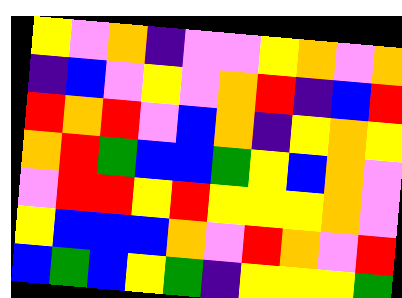[["yellow", "violet", "orange", "indigo", "violet", "violet", "yellow", "orange", "violet", "orange"], ["indigo", "blue", "violet", "yellow", "violet", "orange", "red", "indigo", "blue", "red"], ["red", "orange", "red", "violet", "blue", "orange", "indigo", "yellow", "orange", "yellow"], ["orange", "red", "green", "blue", "blue", "green", "yellow", "blue", "orange", "violet"], ["violet", "red", "red", "yellow", "red", "yellow", "yellow", "yellow", "orange", "violet"], ["yellow", "blue", "blue", "blue", "orange", "violet", "red", "orange", "violet", "red"], ["blue", "green", "blue", "yellow", "green", "indigo", "yellow", "yellow", "yellow", "green"]]